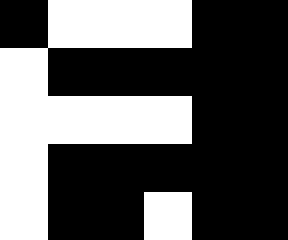[["black", "white", "white", "white", "black", "black"], ["white", "black", "black", "black", "black", "black"], ["white", "white", "white", "white", "black", "black"], ["white", "black", "black", "black", "black", "black"], ["white", "black", "black", "white", "black", "black"]]